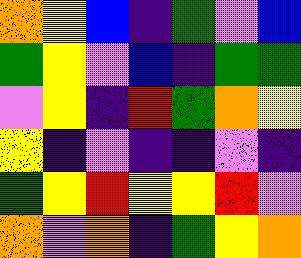[["orange", "yellow", "blue", "indigo", "green", "violet", "blue"], ["green", "yellow", "violet", "blue", "indigo", "green", "green"], ["violet", "yellow", "indigo", "red", "green", "orange", "yellow"], ["yellow", "indigo", "violet", "indigo", "indigo", "violet", "indigo"], ["green", "yellow", "red", "yellow", "yellow", "red", "violet"], ["orange", "violet", "orange", "indigo", "green", "yellow", "orange"]]